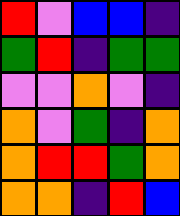[["red", "violet", "blue", "blue", "indigo"], ["green", "red", "indigo", "green", "green"], ["violet", "violet", "orange", "violet", "indigo"], ["orange", "violet", "green", "indigo", "orange"], ["orange", "red", "red", "green", "orange"], ["orange", "orange", "indigo", "red", "blue"]]